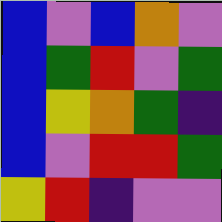[["blue", "violet", "blue", "orange", "violet"], ["blue", "green", "red", "violet", "green"], ["blue", "yellow", "orange", "green", "indigo"], ["blue", "violet", "red", "red", "green"], ["yellow", "red", "indigo", "violet", "violet"]]